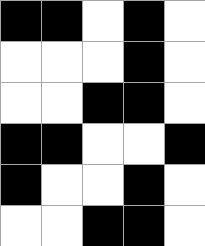[["black", "black", "white", "black", "white"], ["white", "white", "white", "black", "white"], ["white", "white", "black", "black", "white"], ["black", "black", "white", "white", "black"], ["black", "white", "white", "black", "white"], ["white", "white", "black", "black", "white"]]